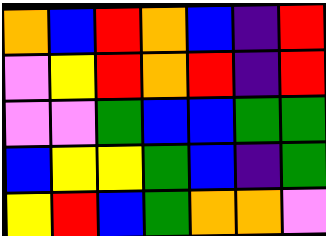[["orange", "blue", "red", "orange", "blue", "indigo", "red"], ["violet", "yellow", "red", "orange", "red", "indigo", "red"], ["violet", "violet", "green", "blue", "blue", "green", "green"], ["blue", "yellow", "yellow", "green", "blue", "indigo", "green"], ["yellow", "red", "blue", "green", "orange", "orange", "violet"]]